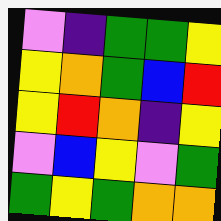[["violet", "indigo", "green", "green", "yellow"], ["yellow", "orange", "green", "blue", "red"], ["yellow", "red", "orange", "indigo", "yellow"], ["violet", "blue", "yellow", "violet", "green"], ["green", "yellow", "green", "orange", "orange"]]